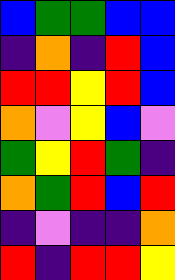[["blue", "green", "green", "blue", "blue"], ["indigo", "orange", "indigo", "red", "blue"], ["red", "red", "yellow", "red", "blue"], ["orange", "violet", "yellow", "blue", "violet"], ["green", "yellow", "red", "green", "indigo"], ["orange", "green", "red", "blue", "red"], ["indigo", "violet", "indigo", "indigo", "orange"], ["red", "indigo", "red", "red", "yellow"]]